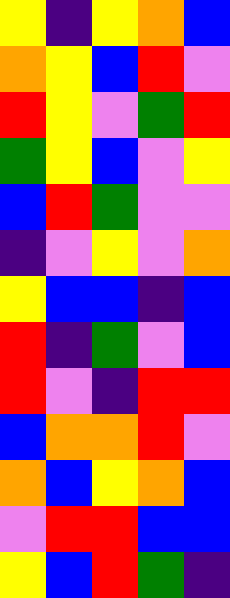[["yellow", "indigo", "yellow", "orange", "blue"], ["orange", "yellow", "blue", "red", "violet"], ["red", "yellow", "violet", "green", "red"], ["green", "yellow", "blue", "violet", "yellow"], ["blue", "red", "green", "violet", "violet"], ["indigo", "violet", "yellow", "violet", "orange"], ["yellow", "blue", "blue", "indigo", "blue"], ["red", "indigo", "green", "violet", "blue"], ["red", "violet", "indigo", "red", "red"], ["blue", "orange", "orange", "red", "violet"], ["orange", "blue", "yellow", "orange", "blue"], ["violet", "red", "red", "blue", "blue"], ["yellow", "blue", "red", "green", "indigo"]]